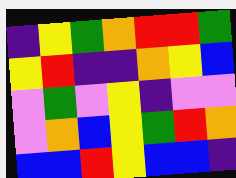[["indigo", "yellow", "green", "orange", "red", "red", "green"], ["yellow", "red", "indigo", "indigo", "orange", "yellow", "blue"], ["violet", "green", "violet", "yellow", "indigo", "violet", "violet"], ["violet", "orange", "blue", "yellow", "green", "red", "orange"], ["blue", "blue", "red", "yellow", "blue", "blue", "indigo"]]